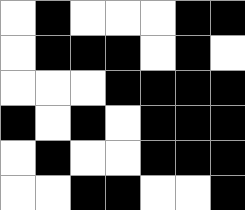[["white", "black", "white", "white", "white", "black", "black"], ["white", "black", "black", "black", "white", "black", "white"], ["white", "white", "white", "black", "black", "black", "black"], ["black", "white", "black", "white", "black", "black", "black"], ["white", "black", "white", "white", "black", "black", "black"], ["white", "white", "black", "black", "white", "white", "black"]]